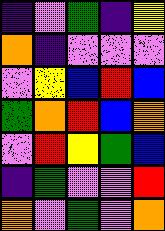[["indigo", "violet", "green", "indigo", "yellow"], ["orange", "indigo", "violet", "violet", "violet"], ["violet", "yellow", "blue", "red", "blue"], ["green", "orange", "red", "blue", "orange"], ["violet", "red", "yellow", "green", "blue"], ["indigo", "green", "violet", "violet", "red"], ["orange", "violet", "green", "violet", "orange"]]